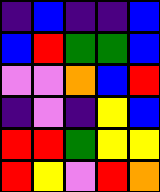[["indigo", "blue", "indigo", "indigo", "blue"], ["blue", "red", "green", "green", "blue"], ["violet", "violet", "orange", "blue", "red"], ["indigo", "violet", "indigo", "yellow", "blue"], ["red", "red", "green", "yellow", "yellow"], ["red", "yellow", "violet", "red", "orange"]]